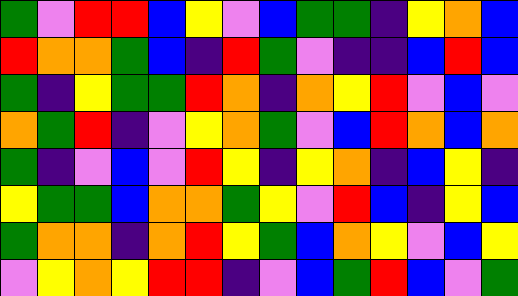[["green", "violet", "red", "red", "blue", "yellow", "violet", "blue", "green", "green", "indigo", "yellow", "orange", "blue"], ["red", "orange", "orange", "green", "blue", "indigo", "red", "green", "violet", "indigo", "indigo", "blue", "red", "blue"], ["green", "indigo", "yellow", "green", "green", "red", "orange", "indigo", "orange", "yellow", "red", "violet", "blue", "violet"], ["orange", "green", "red", "indigo", "violet", "yellow", "orange", "green", "violet", "blue", "red", "orange", "blue", "orange"], ["green", "indigo", "violet", "blue", "violet", "red", "yellow", "indigo", "yellow", "orange", "indigo", "blue", "yellow", "indigo"], ["yellow", "green", "green", "blue", "orange", "orange", "green", "yellow", "violet", "red", "blue", "indigo", "yellow", "blue"], ["green", "orange", "orange", "indigo", "orange", "red", "yellow", "green", "blue", "orange", "yellow", "violet", "blue", "yellow"], ["violet", "yellow", "orange", "yellow", "red", "red", "indigo", "violet", "blue", "green", "red", "blue", "violet", "green"]]